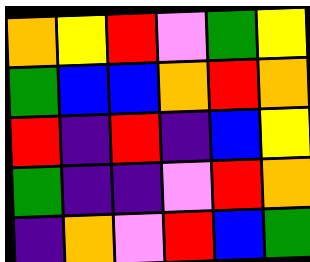[["orange", "yellow", "red", "violet", "green", "yellow"], ["green", "blue", "blue", "orange", "red", "orange"], ["red", "indigo", "red", "indigo", "blue", "yellow"], ["green", "indigo", "indigo", "violet", "red", "orange"], ["indigo", "orange", "violet", "red", "blue", "green"]]